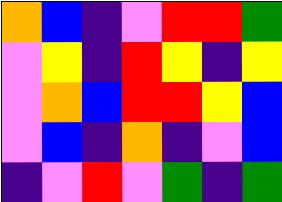[["orange", "blue", "indigo", "violet", "red", "red", "green"], ["violet", "yellow", "indigo", "red", "yellow", "indigo", "yellow"], ["violet", "orange", "blue", "red", "red", "yellow", "blue"], ["violet", "blue", "indigo", "orange", "indigo", "violet", "blue"], ["indigo", "violet", "red", "violet", "green", "indigo", "green"]]